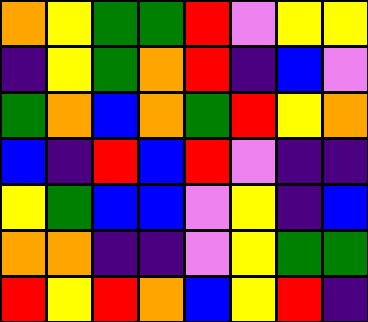[["orange", "yellow", "green", "green", "red", "violet", "yellow", "yellow"], ["indigo", "yellow", "green", "orange", "red", "indigo", "blue", "violet"], ["green", "orange", "blue", "orange", "green", "red", "yellow", "orange"], ["blue", "indigo", "red", "blue", "red", "violet", "indigo", "indigo"], ["yellow", "green", "blue", "blue", "violet", "yellow", "indigo", "blue"], ["orange", "orange", "indigo", "indigo", "violet", "yellow", "green", "green"], ["red", "yellow", "red", "orange", "blue", "yellow", "red", "indigo"]]